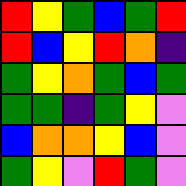[["red", "yellow", "green", "blue", "green", "red"], ["red", "blue", "yellow", "red", "orange", "indigo"], ["green", "yellow", "orange", "green", "blue", "green"], ["green", "green", "indigo", "green", "yellow", "violet"], ["blue", "orange", "orange", "yellow", "blue", "violet"], ["green", "yellow", "violet", "red", "green", "violet"]]